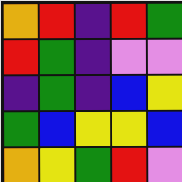[["orange", "red", "indigo", "red", "green"], ["red", "green", "indigo", "violet", "violet"], ["indigo", "green", "indigo", "blue", "yellow"], ["green", "blue", "yellow", "yellow", "blue"], ["orange", "yellow", "green", "red", "violet"]]